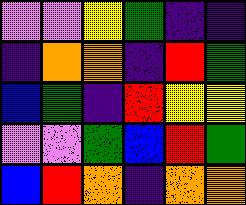[["violet", "violet", "yellow", "green", "indigo", "indigo"], ["indigo", "orange", "orange", "indigo", "red", "green"], ["blue", "green", "indigo", "red", "yellow", "yellow"], ["violet", "violet", "green", "blue", "red", "green"], ["blue", "red", "orange", "indigo", "orange", "orange"]]